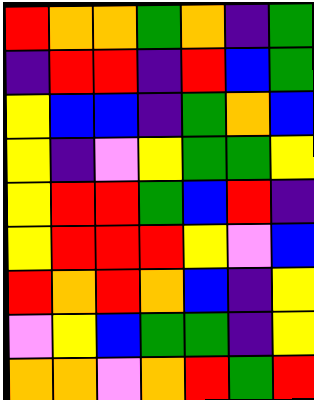[["red", "orange", "orange", "green", "orange", "indigo", "green"], ["indigo", "red", "red", "indigo", "red", "blue", "green"], ["yellow", "blue", "blue", "indigo", "green", "orange", "blue"], ["yellow", "indigo", "violet", "yellow", "green", "green", "yellow"], ["yellow", "red", "red", "green", "blue", "red", "indigo"], ["yellow", "red", "red", "red", "yellow", "violet", "blue"], ["red", "orange", "red", "orange", "blue", "indigo", "yellow"], ["violet", "yellow", "blue", "green", "green", "indigo", "yellow"], ["orange", "orange", "violet", "orange", "red", "green", "red"]]